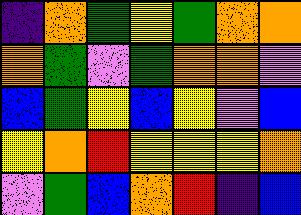[["indigo", "orange", "green", "yellow", "green", "orange", "orange"], ["orange", "green", "violet", "green", "orange", "orange", "violet"], ["blue", "green", "yellow", "blue", "yellow", "violet", "blue"], ["yellow", "orange", "red", "yellow", "yellow", "yellow", "orange"], ["violet", "green", "blue", "orange", "red", "indigo", "blue"]]